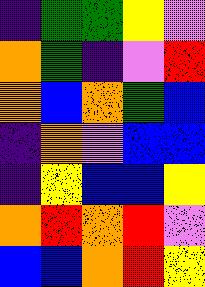[["indigo", "green", "green", "yellow", "violet"], ["orange", "green", "indigo", "violet", "red"], ["orange", "blue", "orange", "green", "blue"], ["indigo", "orange", "violet", "blue", "blue"], ["indigo", "yellow", "blue", "blue", "yellow"], ["orange", "red", "orange", "red", "violet"], ["blue", "blue", "orange", "red", "yellow"]]